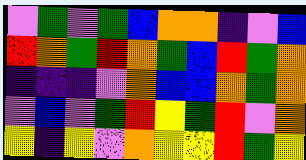[["violet", "green", "violet", "green", "blue", "orange", "orange", "indigo", "violet", "blue"], ["red", "orange", "green", "red", "orange", "green", "blue", "red", "green", "orange"], ["indigo", "indigo", "indigo", "violet", "orange", "blue", "blue", "orange", "green", "orange"], ["violet", "blue", "violet", "green", "red", "yellow", "green", "red", "violet", "orange"], ["yellow", "indigo", "yellow", "violet", "orange", "yellow", "yellow", "red", "green", "yellow"]]